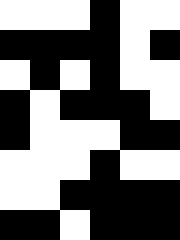[["white", "white", "white", "black", "white", "white"], ["black", "black", "black", "black", "white", "black"], ["white", "black", "white", "black", "white", "white"], ["black", "white", "black", "black", "black", "white"], ["black", "white", "white", "white", "black", "black"], ["white", "white", "white", "black", "white", "white"], ["white", "white", "black", "black", "black", "black"], ["black", "black", "white", "black", "black", "black"]]